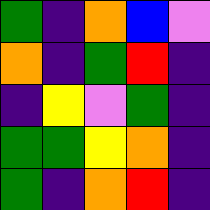[["green", "indigo", "orange", "blue", "violet"], ["orange", "indigo", "green", "red", "indigo"], ["indigo", "yellow", "violet", "green", "indigo"], ["green", "green", "yellow", "orange", "indigo"], ["green", "indigo", "orange", "red", "indigo"]]